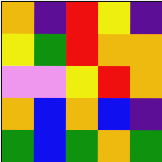[["orange", "indigo", "red", "yellow", "indigo"], ["yellow", "green", "red", "orange", "orange"], ["violet", "violet", "yellow", "red", "orange"], ["orange", "blue", "orange", "blue", "indigo"], ["green", "blue", "green", "orange", "green"]]